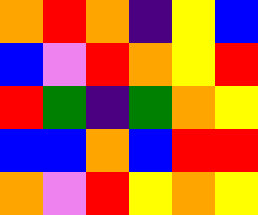[["orange", "red", "orange", "indigo", "yellow", "blue"], ["blue", "violet", "red", "orange", "yellow", "red"], ["red", "green", "indigo", "green", "orange", "yellow"], ["blue", "blue", "orange", "blue", "red", "red"], ["orange", "violet", "red", "yellow", "orange", "yellow"]]